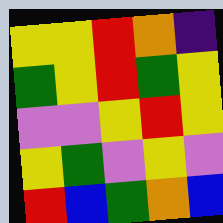[["yellow", "yellow", "red", "orange", "indigo"], ["green", "yellow", "red", "green", "yellow"], ["violet", "violet", "yellow", "red", "yellow"], ["yellow", "green", "violet", "yellow", "violet"], ["red", "blue", "green", "orange", "blue"]]